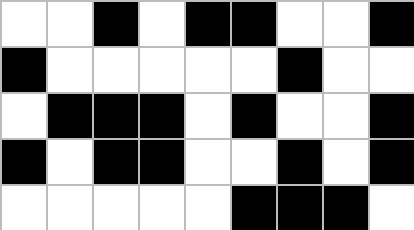[["white", "white", "black", "white", "black", "black", "white", "white", "black"], ["black", "white", "white", "white", "white", "white", "black", "white", "white"], ["white", "black", "black", "black", "white", "black", "white", "white", "black"], ["black", "white", "black", "black", "white", "white", "black", "white", "black"], ["white", "white", "white", "white", "white", "black", "black", "black", "white"]]